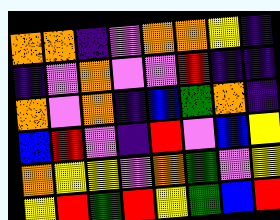[["orange", "orange", "indigo", "violet", "orange", "orange", "yellow", "indigo"], ["indigo", "violet", "orange", "violet", "violet", "red", "indigo", "indigo"], ["orange", "violet", "orange", "indigo", "blue", "green", "orange", "indigo"], ["blue", "red", "violet", "indigo", "red", "violet", "blue", "yellow"], ["orange", "yellow", "yellow", "violet", "orange", "green", "violet", "yellow"], ["yellow", "red", "green", "red", "yellow", "green", "blue", "red"]]